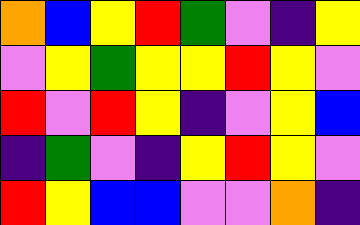[["orange", "blue", "yellow", "red", "green", "violet", "indigo", "yellow"], ["violet", "yellow", "green", "yellow", "yellow", "red", "yellow", "violet"], ["red", "violet", "red", "yellow", "indigo", "violet", "yellow", "blue"], ["indigo", "green", "violet", "indigo", "yellow", "red", "yellow", "violet"], ["red", "yellow", "blue", "blue", "violet", "violet", "orange", "indigo"]]